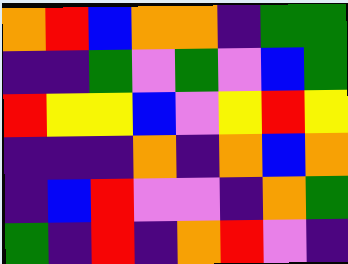[["orange", "red", "blue", "orange", "orange", "indigo", "green", "green"], ["indigo", "indigo", "green", "violet", "green", "violet", "blue", "green"], ["red", "yellow", "yellow", "blue", "violet", "yellow", "red", "yellow"], ["indigo", "indigo", "indigo", "orange", "indigo", "orange", "blue", "orange"], ["indigo", "blue", "red", "violet", "violet", "indigo", "orange", "green"], ["green", "indigo", "red", "indigo", "orange", "red", "violet", "indigo"]]